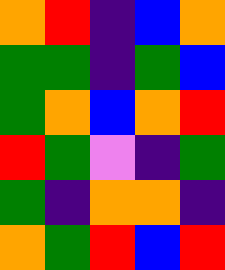[["orange", "red", "indigo", "blue", "orange"], ["green", "green", "indigo", "green", "blue"], ["green", "orange", "blue", "orange", "red"], ["red", "green", "violet", "indigo", "green"], ["green", "indigo", "orange", "orange", "indigo"], ["orange", "green", "red", "blue", "red"]]